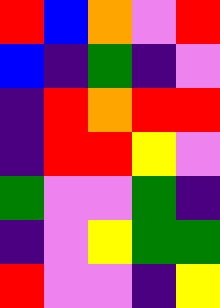[["red", "blue", "orange", "violet", "red"], ["blue", "indigo", "green", "indigo", "violet"], ["indigo", "red", "orange", "red", "red"], ["indigo", "red", "red", "yellow", "violet"], ["green", "violet", "violet", "green", "indigo"], ["indigo", "violet", "yellow", "green", "green"], ["red", "violet", "violet", "indigo", "yellow"]]